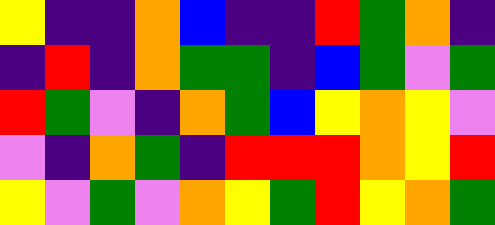[["yellow", "indigo", "indigo", "orange", "blue", "indigo", "indigo", "red", "green", "orange", "indigo"], ["indigo", "red", "indigo", "orange", "green", "green", "indigo", "blue", "green", "violet", "green"], ["red", "green", "violet", "indigo", "orange", "green", "blue", "yellow", "orange", "yellow", "violet"], ["violet", "indigo", "orange", "green", "indigo", "red", "red", "red", "orange", "yellow", "red"], ["yellow", "violet", "green", "violet", "orange", "yellow", "green", "red", "yellow", "orange", "green"]]